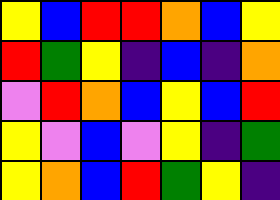[["yellow", "blue", "red", "red", "orange", "blue", "yellow"], ["red", "green", "yellow", "indigo", "blue", "indigo", "orange"], ["violet", "red", "orange", "blue", "yellow", "blue", "red"], ["yellow", "violet", "blue", "violet", "yellow", "indigo", "green"], ["yellow", "orange", "blue", "red", "green", "yellow", "indigo"]]